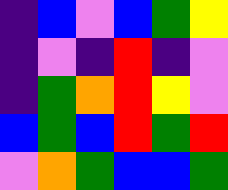[["indigo", "blue", "violet", "blue", "green", "yellow"], ["indigo", "violet", "indigo", "red", "indigo", "violet"], ["indigo", "green", "orange", "red", "yellow", "violet"], ["blue", "green", "blue", "red", "green", "red"], ["violet", "orange", "green", "blue", "blue", "green"]]